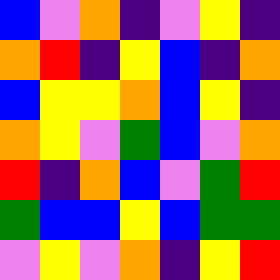[["blue", "violet", "orange", "indigo", "violet", "yellow", "indigo"], ["orange", "red", "indigo", "yellow", "blue", "indigo", "orange"], ["blue", "yellow", "yellow", "orange", "blue", "yellow", "indigo"], ["orange", "yellow", "violet", "green", "blue", "violet", "orange"], ["red", "indigo", "orange", "blue", "violet", "green", "red"], ["green", "blue", "blue", "yellow", "blue", "green", "green"], ["violet", "yellow", "violet", "orange", "indigo", "yellow", "red"]]